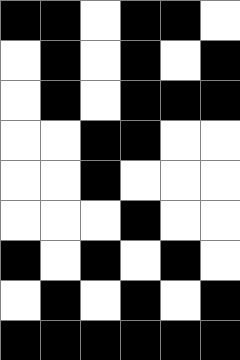[["black", "black", "white", "black", "black", "white"], ["white", "black", "white", "black", "white", "black"], ["white", "black", "white", "black", "black", "black"], ["white", "white", "black", "black", "white", "white"], ["white", "white", "black", "white", "white", "white"], ["white", "white", "white", "black", "white", "white"], ["black", "white", "black", "white", "black", "white"], ["white", "black", "white", "black", "white", "black"], ["black", "black", "black", "black", "black", "black"]]